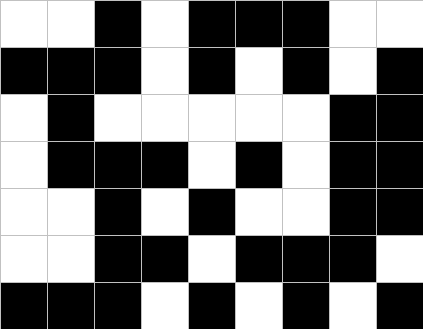[["white", "white", "black", "white", "black", "black", "black", "white", "white"], ["black", "black", "black", "white", "black", "white", "black", "white", "black"], ["white", "black", "white", "white", "white", "white", "white", "black", "black"], ["white", "black", "black", "black", "white", "black", "white", "black", "black"], ["white", "white", "black", "white", "black", "white", "white", "black", "black"], ["white", "white", "black", "black", "white", "black", "black", "black", "white"], ["black", "black", "black", "white", "black", "white", "black", "white", "black"]]